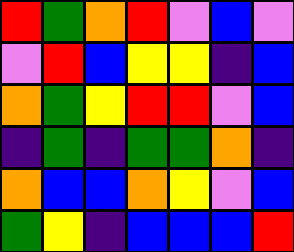[["red", "green", "orange", "red", "violet", "blue", "violet"], ["violet", "red", "blue", "yellow", "yellow", "indigo", "blue"], ["orange", "green", "yellow", "red", "red", "violet", "blue"], ["indigo", "green", "indigo", "green", "green", "orange", "indigo"], ["orange", "blue", "blue", "orange", "yellow", "violet", "blue"], ["green", "yellow", "indigo", "blue", "blue", "blue", "red"]]